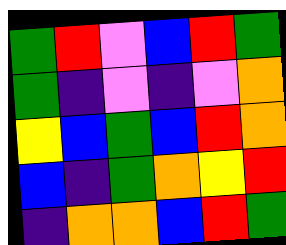[["green", "red", "violet", "blue", "red", "green"], ["green", "indigo", "violet", "indigo", "violet", "orange"], ["yellow", "blue", "green", "blue", "red", "orange"], ["blue", "indigo", "green", "orange", "yellow", "red"], ["indigo", "orange", "orange", "blue", "red", "green"]]